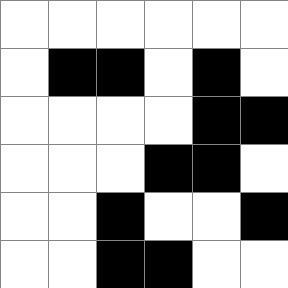[["white", "white", "white", "white", "white", "white"], ["white", "black", "black", "white", "black", "white"], ["white", "white", "white", "white", "black", "black"], ["white", "white", "white", "black", "black", "white"], ["white", "white", "black", "white", "white", "black"], ["white", "white", "black", "black", "white", "white"]]